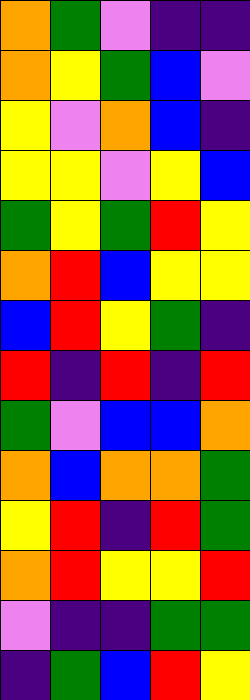[["orange", "green", "violet", "indigo", "indigo"], ["orange", "yellow", "green", "blue", "violet"], ["yellow", "violet", "orange", "blue", "indigo"], ["yellow", "yellow", "violet", "yellow", "blue"], ["green", "yellow", "green", "red", "yellow"], ["orange", "red", "blue", "yellow", "yellow"], ["blue", "red", "yellow", "green", "indigo"], ["red", "indigo", "red", "indigo", "red"], ["green", "violet", "blue", "blue", "orange"], ["orange", "blue", "orange", "orange", "green"], ["yellow", "red", "indigo", "red", "green"], ["orange", "red", "yellow", "yellow", "red"], ["violet", "indigo", "indigo", "green", "green"], ["indigo", "green", "blue", "red", "yellow"]]